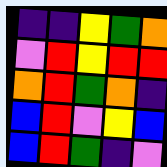[["indigo", "indigo", "yellow", "green", "orange"], ["violet", "red", "yellow", "red", "red"], ["orange", "red", "green", "orange", "indigo"], ["blue", "red", "violet", "yellow", "blue"], ["blue", "red", "green", "indigo", "violet"]]